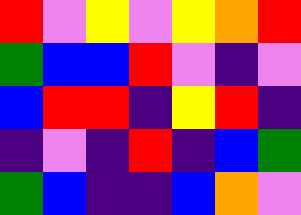[["red", "violet", "yellow", "violet", "yellow", "orange", "red"], ["green", "blue", "blue", "red", "violet", "indigo", "violet"], ["blue", "red", "red", "indigo", "yellow", "red", "indigo"], ["indigo", "violet", "indigo", "red", "indigo", "blue", "green"], ["green", "blue", "indigo", "indigo", "blue", "orange", "violet"]]